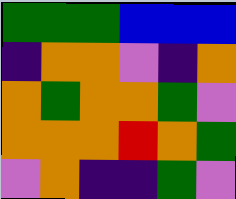[["green", "green", "green", "blue", "blue", "blue"], ["indigo", "orange", "orange", "violet", "indigo", "orange"], ["orange", "green", "orange", "orange", "green", "violet"], ["orange", "orange", "orange", "red", "orange", "green"], ["violet", "orange", "indigo", "indigo", "green", "violet"]]